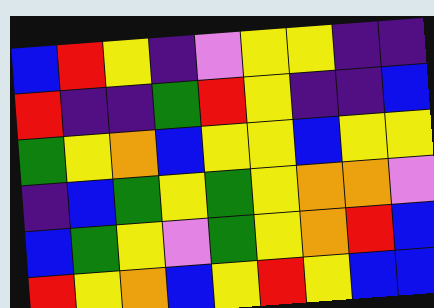[["blue", "red", "yellow", "indigo", "violet", "yellow", "yellow", "indigo", "indigo"], ["red", "indigo", "indigo", "green", "red", "yellow", "indigo", "indigo", "blue"], ["green", "yellow", "orange", "blue", "yellow", "yellow", "blue", "yellow", "yellow"], ["indigo", "blue", "green", "yellow", "green", "yellow", "orange", "orange", "violet"], ["blue", "green", "yellow", "violet", "green", "yellow", "orange", "red", "blue"], ["red", "yellow", "orange", "blue", "yellow", "red", "yellow", "blue", "blue"]]